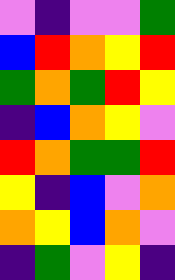[["violet", "indigo", "violet", "violet", "green"], ["blue", "red", "orange", "yellow", "red"], ["green", "orange", "green", "red", "yellow"], ["indigo", "blue", "orange", "yellow", "violet"], ["red", "orange", "green", "green", "red"], ["yellow", "indigo", "blue", "violet", "orange"], ["orange", "yellow", "blue", "orange", "violet"], ["indigo", "green", "violet", "yellow", "indigo"]]